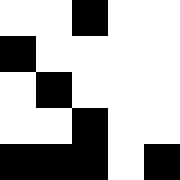[["white", "white", "black", "white", "white"], ["black", "white", "white", "white", "white"], ["white", "black", "white", "white", "white"], ["white", "white", "black", "white", "white"], ["black", "black", "black", "white", "black"]]